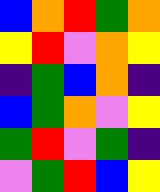[["blue", "orange", "red", "green", "orange"], ["yellow", "red", "violet", "orange", "yellow"], ["indigo", "green", "blue", "orange", "indigo"], ["blue", "green", "orange", "violet", "yellow"], ["green", "red", "violet", "green", "indigo"], ["violet", "green", "red", "blue", "yellow"]]